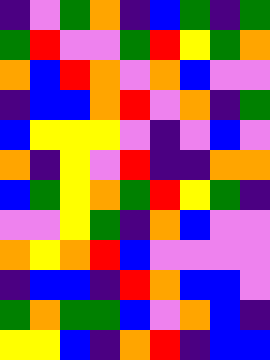[["indigo", "violet", "green", "orange", "indigo", "blue", "green", "indigo", "green"], ["green", "red", "violet", "violet", "green", "red", "yellow", "green", "orange"], ["orange", "blue", "red", "orange", "violet", "orange", "blue", "violet", "violet"], ["indigo", "blue", "blue", "orange", "red", "violet", "orange", "indigo", "green"], ["blue", "yellow", "yellow", "yellow", "violet", "indigo", "violet", "blue", "violet"], ["orange", "indigo", "yellow", "violet", "red", "indigo", "indigo", "orange", "orange"], ["blue", "green", "yellow", "orange", "green", "red", "yellow", "green", "indigo"], ["violet", "violet", "yellow", "green", "indigo", "orange", "blue", "violet", "violet"], ["orange", "yellow", "orange", "red", "blue", "violet", "violet", "violet", "violet"], ["indigo", "blue", "blue", "indigo", "red", "orange", "blue", "blue", "violet"], ["green", "orange", "green", "green", "blue", "violet", "orange", "blue", "indigo"], ["yellow", "yellow", "blue", "indigo", "orange", "red", "indigo", "blue", "blue"]]